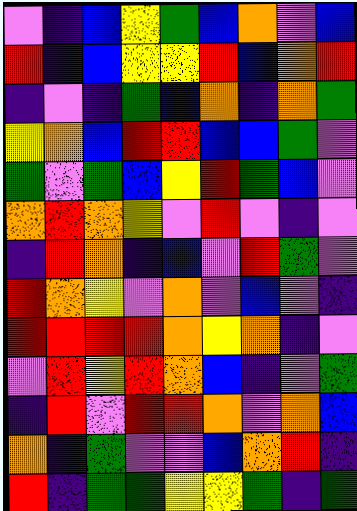[["violet", "indigo", "blue", "yellow", "green", "blue", "orange", "violet", "blue"], ["red", "indigo", "blue", "yellow", "yellow", "red", "blue", "orange", "red"], ["indigo", "violet", "indigo", "green", "blue", "orange", "indigo", "orange", "green"], ["yellow", "orange", "blue", "red", "red", "blue", "blue", "green", "violet"], ["green", "violet", "green", "blue", "yellow", "red", "green", "blue", "violet"], ["orange", "red", "orange", "yellow", "violet", "red", "violet", "indigo", "violet"], ["indigo", "red", "orange", "indigo", "blue", "violet", "red", "green", "violet"], ["red", "orange", "yellow", "violet", "orange", "violet", "blue", "violet", "indigo"], ["red", "red", "red", "red", "orange", "yellow", "orange", "indigo", "violet"], ["violet", "red", "yellow", "red", "orange", "blue", "indigo", "violet", "green"], ["indigo", "red", "violet", "red", "red", "orange", "violet", "orange", "blue"], ["orange", "indigo", "green", "violet", "violet", "blue", "orange", "red", "indigo"], ["red", "indigo", "green", "green", "yellow", "yellow", "green", "indigo", "green"]]